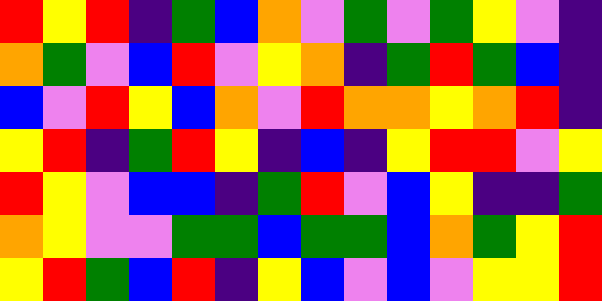[["red", "yellow", "red", "indigo", "green", "blue", "orange", "violet", "green", "violet", "green", "yellow", "violet", "indigo"], ["orange", "green", "violet", "blue", "red", "violet", "yellow", "orange", "indigo", "green", "red", "green", "blue", "indigo"], ["blue", "violet", "red", "yellow", "blue", "orange", "violet", "red", "orange", "orange", "yellow", "orange", "red", "indigo"], ["yellow", "red", "indigo", "green", "red", "yellow", "indigo", "blue", "indigo", "yellow", "red", "red", "violet", "yellow"], ["red", "yellow", "violet", "blue", "blue", "indigo", "green", "red", "violet", "blue", "yellow", "indigo", "indigo", "green"], ["orange", "yellow", "violet", "violet", "green", "green", "blue", "green", "green", "blue", "orange", "green", "yellow", "red"], ["yellow", "red", "green", "blue", "red", "indigo", "yellow", "blue", "violet", "blue", "violet", "yellow", "yellow", "red"]]